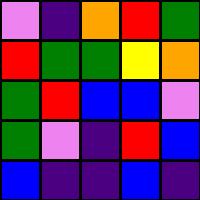[["violet", "indigo", "orange", "red", "green"], ["red", "green", "green", "yellow", "orange"], ["green", "red", "blue", "blue", "violet"], ["green", "violet", "indigo", "red", "blue"], ["blue", "indigo", "indigo", "blue", "indigo"]]